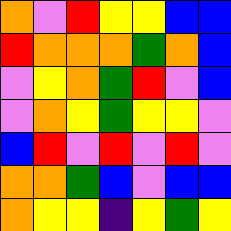[["orange", "violet", "red", "yellow", "yellow", "blue", "blue"], ["red", "orange", "orange", "orange", "green", "orange", "blue"], ["violet", "yellow", "orange", "green", "red", "violet", "blue"], ["violet", "orange", "yellow", "green", "yellow", "yellow", "violet"], ["blue", "red", "violet", "red", "violet", "red", "violet"], ["orange", "orange", "green", "blue", "violet", "blue", "blue"], ["orange", "yellow", "yellow", "indigo", "yellow", "green", "yellow"]]